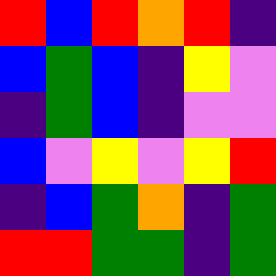[["red", "blue", "red", "orange", "red", "indigo"], ["blue", "green", "blue", "indigo", "yellow", "violet"], ["indigo", "green", "blue", "indigo", "violet", "violet"], ["blue", "violet", "yellow", "violet", "yellow", "red"], ["indigo", "blue", "green", "orange", "indigo", "green"], ["red", "red", "green", "green", "indigo", "green"]]